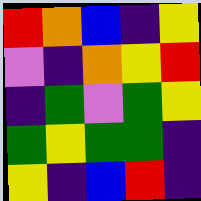[["red", "orange", "blue", "indigo", "yellow"], ["violet", "indigo", "orange", "yellow", "red"], ["indigo", "green", "violet", "green", "yellow"], ["green", "yellow", "green", "green", "indigo"], ["yellow", "indigo", "blue", "red", "indigo"]]